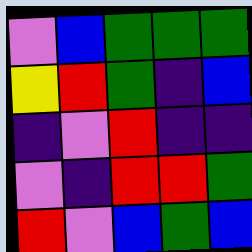[["violet", "blue", "green", "green", "green"], ["yellow", "red", "green", "indigo", "blue"], ["indigo", "violet", "red", "indigo", "indigo"], ["violet", "indigo", "red", "red", "green"], ["red", "violet", "blue", "green", "blue"]]